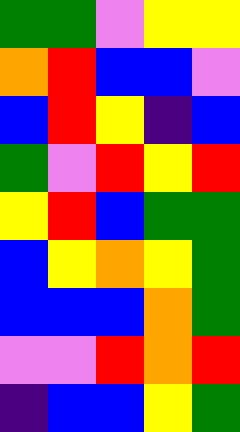[["green", "green", "violet", "yellow", "yellow"], ["orange", "red", "blue", "blue", "violet"], ["blue", "red", "yellow", "indigo", "blue"], ["green", "violet", "red", "yellow", "red"], ["yellow", "red", "blue", "green", "green"], ["blue", "yellow", "orange", "yellow", "green"], ["blue", "blue", "blue", "orange", "green"], ["violet", "violet", "red", "orange", "red"], ["indigo", "blue", "blue", "yellow", "green"]]